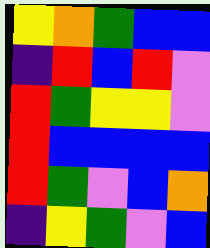[["yellow", "orange", "green", "blue", "blue"], ["indigo", "red", "blue", "red", "violet"], ["red", "green", "yellow", "yellow", "violet"], ["red", "blue", "blue", "blue", "blue"], ["red", "green", "violet", "blue", "orange"], ["indigo", "yellow", "green", "violet", "blue"]]